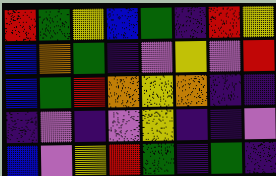[["red", "green", "yellow", "blue", "green", "indigo", "red", "yellow"], ["blue", "orange", "green", "indigo", "violet", "yellow", "violet", "red"], ["blue", "green", "red", "orange", "yellow", "orange", "indigo", "indigo"], ["indigo", "violet", "indigo", "violet", "yellow", "indigo", "indigo", "violet"], ["blue", "violet", "yellow", "red", "green", "indigo", "green", "indigo"]]